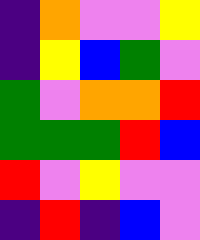[["indigo", "orange", "violet", "violet", "yellow"], ["indigo", "yellow", "blue", "green", "violet"], ["green", "violet", "orange", "orange", "red"], ["green", "green", "green", "red", "blue"], ["red", "violet", "yellow", "violet", "violet"], ["indigo", "red", "indigo", "blue", "violet"]]